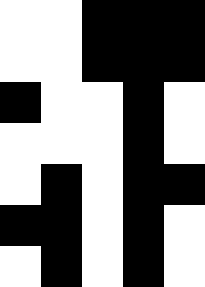[["white", "white", "black", "black", "black"], ["white", "white", "black", "black", "black"], ["black", "white", "white", "black", "white"], ["white", "white", "white", "black", "white"], ["white", "black", "white", "black", "black"], ["black", "black", "white", "black", "white"], ["white", "black", "white", "black", "white"]]